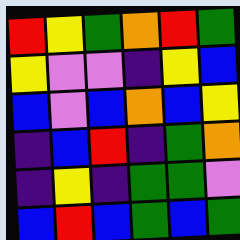[["red", "yellow", "green", "orange", "red", "green"], ["yellow", "violet", "violet", "indigo", "yellow", "blue"], ["blue", "violet", "blue", "orange", "blue", "yellow"], ["indigo", "blue", "red", "indigo", "green", "orange"], ["indigo", "yellow", "indigo", "green", "green", "violet"], ["blue", "red", "blue", "green", "blue", "green"]]